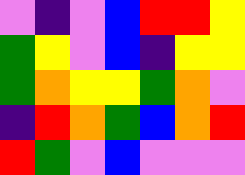[["violet", "indigo", "violet", "blue", "red", "red", "yellow"], ["green", "yellow", "violet", "blue", "indigo", "yellow", "yellow"], ["green", "orange", "yellow", "yellow", "green", "orange", "violet"], ["indigo", "red", "orange", "green", "blue", "orange", "red"], ["red", "green", "violet", "blue", "violet", "violet", "violet"]]